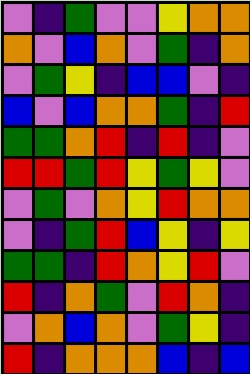[["violet", "indigo", "green", "violet", "violet", "yellow", "orange", "orange"], ["orange", "violet", "blue", "orange", "violet", "green", "indigo", "orange"], ["violet", "green", "yellow", "indigo", "blue", "blue", "violet", "indigo"], ["blue", "violet", "blue", "orange", "orange", "green", "indigo", "red"], ["green", "green", "orange", "red", "indigo", "red", "indigo", "violet"], ["red", "red", "green", "red", "yellow", "green", "yellow", "violet"], ["violet", "green", "violet", "orange", "yellow", "red", "orange", "orange"], ["violet", "indigo", "green", "red", "blue", "yellow", "indigo", "yellow"], ["green", "green", "indigo", "red", "orange", "yellow", "red", "violet"], ["red", "indigo", "orange", "green", "violet", "red", "orange", "indigo"], ["violet", "orange", "blue", "orange", "violet", "green", "yellow", "indigo"], ["red", "indigo", "orange", "orange", "orange", "blue", "indigo", "blue"]]